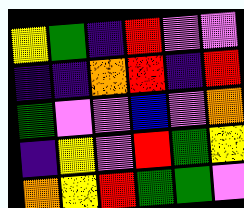[["yellow", "green", "indigo", "red", "violet", "violet"], ["indigo", "indigo", "orange", "red", "indigo", "red"], ["green", "violet", "violet", "blue", "violet", "orange"], ["indigo", "yellow", "violet", "red", "green", "yellow"], ["orange", "yellow", "red", "green", "green", "violet"]]